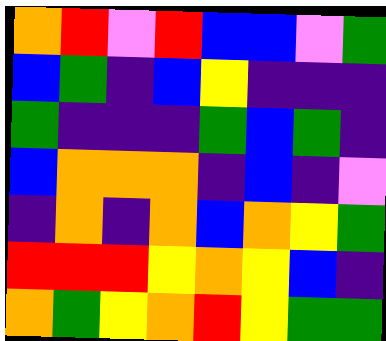[["orange", "red", "violet", "red", "blue", "blue", "violet", "green"], ["blue", "green", "indigo", "blue", "yellow", "indigo", "indigo", "indigo"], ["green", "indigo", "indigo", "indigo", "green", "blue", "green", "indigo"], ["blue", "orange", "orange", "orange", "indigo", "blue", "indigo", "violet"], ["indigo", "orange", "indigo", "orange", "blue", "orange", "yellow", "green"], ["red", "red", "red", "yellow", "orange", "yellow", "blue", "indigo"], ["orange", "green", "yellow", "orange", "red", "yellow", "green", "green"]]